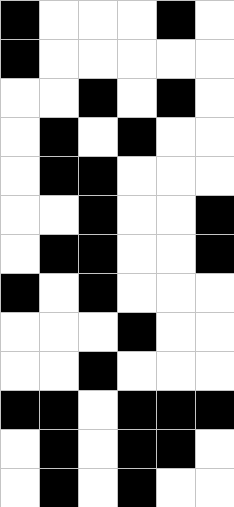[["black", "white", "white", "white", "black", "white"], ["black", "white", "white", "white", "white", "white"], ["white", "white", "black", "white", "black", "white"], ["white", "black", "white", "black", "white", "white"], ["white", "black", "black", "white", "white", "white"], ["white", "white", "black", "white", "white", "black"], ["white", "black", "black", "white", "white", "black"], ["black", "white", "black", "white", "white", "white"], ["white", "white", "white", "black", "white", "white"], ["white", "white", "black", "white", "white", "white"], ["black", "black", "white", "black", "black", "black"], ["white", "black", "white", "black", "black", "white"], ["white", "black", "white", "black", "white", "white"]]